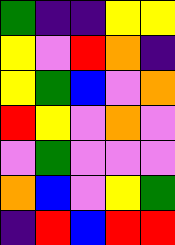[["green", "indigo", "indigo", "yellow", "yellow"], ["yellow", "violet", "red", "orange", "indigo"], ["yellow", "green", "blue", "violet", "orange"], ["red", "yellow", "violet", "orange", "violet"], ["violet", "green", "violet", "violet", "violet"], ["orange", "blue", "violet", "yellow", "green"], ["indigo", "red", "blue", "red", "red"]]